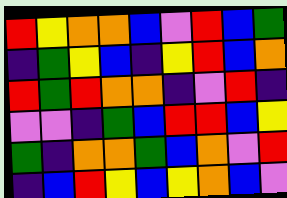[["red", "yellow", "orange", "orange", "blue", "violet", "red", "blue", "green"], ["indigo", "green", "yellow", "blue", "indigo", "yellow", "red", "blue", "orange"], ["red", "green", "red", "orange", "orange", "indigo", "violet", "red", "indigo"], ["violet", "violet", "indigo", "green", "blue", "red", "red", "blue", "yellow"], ["green", "indigo", "orange", "orange", "green", "blue", "orange", "violet", "red"], ["indigo", "blue", "red", "yellow", "blue", "yellow", "orange", "blue", "violet"]]